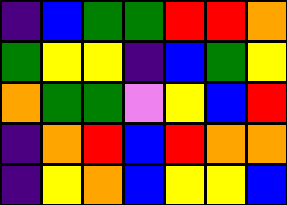[["indigo", "blue", "green", "green", "red", "red", "orange"], ["green", "yellow", "yellow", "indigo", "blue", "green", "yellow"], ["orange", "green", "green", "violet", "yellow", "blue", "red"], ["indigo", "orange", "red", "blue", "red", "orange", "orange"], ["indigo", "yellow", "orange", "blue", "yellow", "yellow", "blue"]]